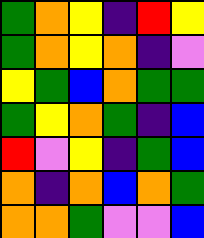[["green", "orange", "yellow", "indigo", "red", "yellow"], ["green", "orange", "yellow", "orange", "indigo", "violet"], ["yellow", "green", "blue", "orange", "green", "green"], ["green", "yellow", "orange", "green", "indigo", "blue"], ["red", "violet", "yellow", "indigo", "green", "blue"], ["orange", "indigo", "orange", "blue", "orange", "green"], ["orange", "orange", "green", "violet", "violet", "blue"]]